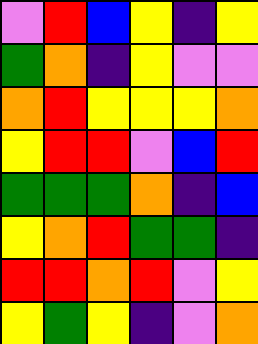[["violet", "red", "blue", "yellow", "indigo", "yellow"], ["green", "orange", "indigo", "yellow", "violet", "violet"], ["orange", "red", "yellow", "yellow", "yellow", "orange"], ["yellow", "red", "red", "violet", "blue", "red"], ["green", "green", "green", "orange", "indigo", "blue"], ["yellow", "orange", "red", "green", "green", "indigo"], ["red", "red", "orange", "red", "violet", "yellow"], ["yellow", "green", "yellow", "indigo", "violet", "orange"]]